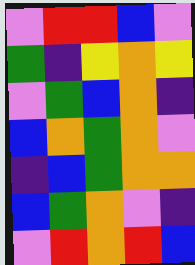[["violet", "red", "red", "blue", "violet"], ["green", "indigo", "yellow", "orange", "yellow"], ["violet", "green", "blue", "orange", "indigo"], ["blue", "orange", "green", "orange", "violet"], ["indigo", "blue", "green", "orange", "orange"], ["blue", "green", "orange", "violet", "indigo"], ["violet", "red", "orange", "red", "blue"]]